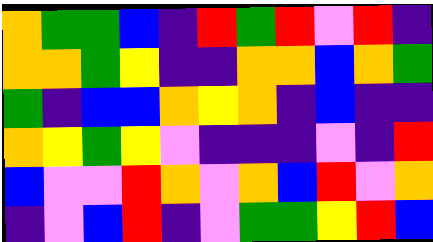[["orange", "green", "green", "blue", "indigo", "red", "green", "red", "violet", "red", "indigo"], ["orange", "orange", "green", "yellow", "indigo", "indigo", "orange", "orange", "blue", "orange", "green"], ["green", "indigo", "blue", "blue", "orange", "yellow", "orange", "indigo", "blue", "indigo", "indigo"], ["orange", "yellow", "green", "yellow", "violet", "indigo", "indigo", "indigo", "violet", "indigo", "red"], ["blue", "violet", "violet", "red", "orange", "violet", "orange", "blue", "red", "violet", "orange"], ["indigo", "violet", "blue", "red", "indigo", "violet", "green", "green", "yellow", "red", "blue"]]